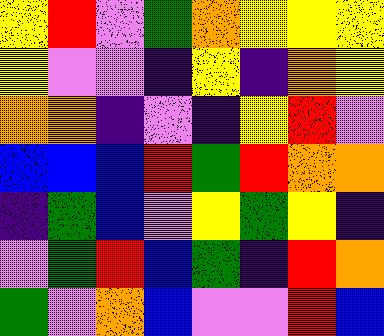[["yellow", "red", "violet", "green", "orange", "yellow", "yellow", "yellow"], ["yellow", "violet", "violet", "indigo", "yellow", "indigo", "orange", "yellow"], ["orange", "orange", "indigo", "violet", "indigo", "yellow", "red", "violet"], ["blue", "blue", "blue", "red", "green", "red", "orange", "orange"], ["indigo", "green", "blue", "violet", "yellow", "green", "yellow", "indigo"], ["violet", "green", "red", "blue", "green", "indigo", "red", "orange"], ["green", "violet", "orange", "blue", "violet", "violet", "red", "blue"]]